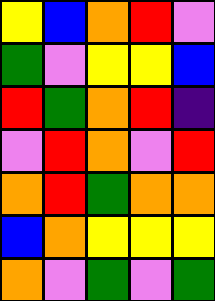[["yellow", "blue", "orange", "red", "violet"], ["green", "violet", "yellow", "yellow", "blue"], ["red", "green", "orange", "red", "indigo"], ["violet", "red", "orange", "violet", "red"], ["orange", "red", "green", "orange", "orange"], ["blue", "orange", "yellow", "yellow", "yellow"], ["orange", "violet", "green", "violet", "green"]]